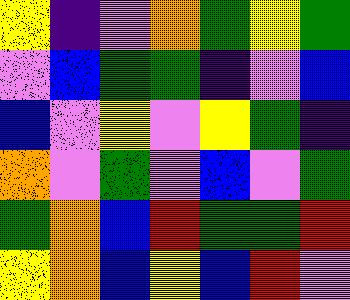[["yellow", "indigo", "violet", "orange", "green", "yellow", "green"], ["violet", "blue", "green", "green", "indigo", "violet", "blue"], ["blue", "violet", "yellow", "violet", "yellow", "green", "indigo"], ["orange", "violet", "green", "violet", "blue", "violet", "green"], ["green", "orange", "blue", "red", "green", "green", "red"], ["yellow", "orange", "blue", "yellow", "blue", "red", "violet"]]